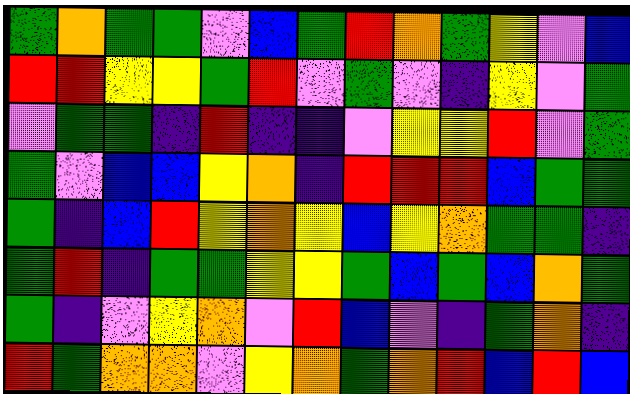[["green", "orange", "green", "green", "violet", "blue", "green", "red", "orange", "green", "yellow", "violet", "blue"], ["red", "red", "yellow", "yellow", "green", "red", "violet", "green", "violet", "indigo", "yellow", "violet", "green"], ["violet", "green", "green", "indigo", "red", "indigo", "indigo", "violet", "yellow", "yellow", "red", "violet", "green"], ["green", "violet", "blue", "blue", "yellow", "orange", "indigo", "red", "red", "red", "blue", "green", "green"], ["green", "indigo", "blue", "red", "yellow", "orange", "yellow", "blue", "yellow", "orange", "green", "green", "indigo"], ["green", "red", "indigo", "green", "green", "yellow", "yellow", "green", "blue", "green", "blue", "orange", "green"], ["green", "indigo", "violet", "yellow", "orange", "violet", "red", "blue", "violet", "indigo", "green", "orange", "indigo"], ["red", "green", "orange", "orange", "violet", "yellow", "orange", "green", "orange", "red", "blue", "red", "blue"]]